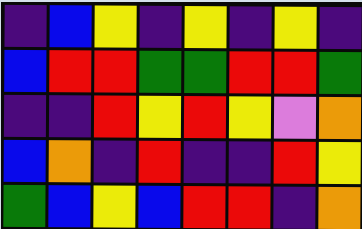[["indigo", "blue", "yellow", "indigo", "yellow", "indigo", "yellow", "indigo"], ["blue", "red", "red", "green", "green", "red", "red", "green"], ["indigo", "indigo", "red", "yellow", "red", "yellow", "violet", "orange"], ["blue", "orange", "indigo", "red", "indigo", "indigo", "red", "yellow"], ["green", "blue", "yellow", "blue", "red", "red", "indigo", "orange"]]